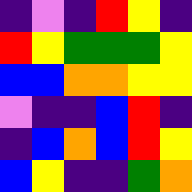[["indigo", "violet", "indigo", "red", "yellow", "indigo"], ["red", "yellow", "green", "green", "green", "yellow"], ["blue", "blue", "orange", "orange", "yellow", "yellow"], ["violet", "indigo", "indigo", "blue", "red", "indigo"], ["indigo", "blue", "orange", "blue", "red", "yellow"], ["blue", "yellow", "indigo", "indigo", "green", "orange"]]